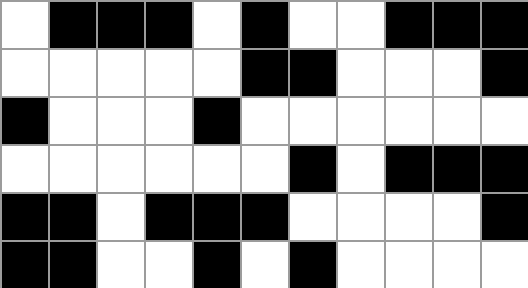[["white", "black", "black", "black", "white", "black", "white", "white", "black", "black", "black"], ["white", "white", "white", "white", "white", "black", "black", "white", "white", "white", "black"], ["black", "white", "white", "white", "black", "white", "white", "white", "white", "white", "white"], ["white", "white", "white", "white", "white", "white", "black", "white", "black", "black", "black"], ["black", "black", "white", "black", "black", "black", "white", "white", "white", "white", "black"], ["black", "black", "white", "white", "black", "white", "black", "white", "white", "white", "white"]]